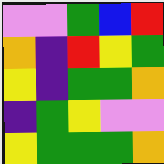[["violet", "violet", "green", "blue", "red"], ["orange", "indigo", "red", "yellow", "green"], ["yellow", "indigo", "green", "green", "orange"], ["indigo", "green", "yellow", "violet", "violet"], ["yellow", "green", "green", "green", "orange"]]